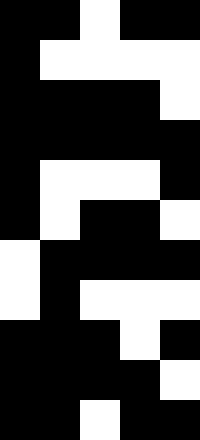[["black", "black", "white", "black", "black"], ["black", "white", "white", "white", "white"], ["black", "black", "black", "black", "white"], ["black", "black", "black", "black", "black"], ["black", "white", "white", "white", "black"], ["black", "white", "black", "black", "white"], ["white", "black", "black", "black", "black"], ["white", "black", "white", "white", "white"], ["black", "black", "black", "white", "black"], ["black", "black", "black", "black", "white"], ["black", "black", "white", "black", "black"]]